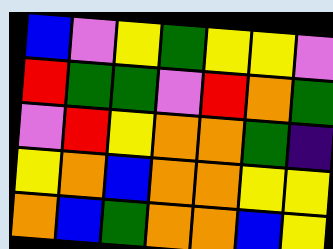[["blue", "violet", "yellow", "green", "yellow", "yellow", "violet"], ["red", "green", "green", "violet", "red", "orange", "green"], ["violet", "red", "yellow", "orange", "orange", "green", "indigo"], ["yellow", "orange", "blue", "orange", "orange", "yellow", "yellow"], ["orange", "blue", "green", "orange", "orange", "blue", "yellow"]]